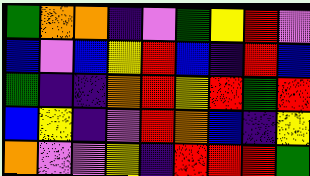[["green", "orange", "orange", "indigo", "violet", "green", "yellow", "red", "violet"], ["blue", "violet", "blue", "yellow", "red", "blue", "indigo", "red", "blue"], ["green", "indigo", "indigo", "orange", "red", "yellow", "red", "green", "red"], ["blue", "yellow", "indigo", "violet", "red", "orange", "blue", "indigo", "yellow"], ["orange", "violet", "violet", "yellow", "indigo", "red", "red", "red", "green"]]